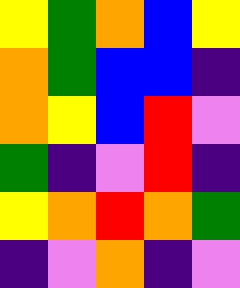[["yellow", "green", "orange", "blue", "yellow"], ["orange", "green", "blue", "blue", "indigo"], ["orange", "yellow", "blue", "red", "violet"], ["green", "indigo", "violet", "red", "indigo"], ["yellow", "orange", "red", "orange", "green"], ["indigo", "violet", "orange", "indigo", "violet"]]